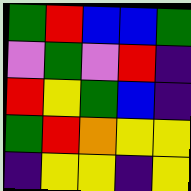[["green", "red", "blue", "blue", "green"], ["violet", "green", "violet", "red", "indigo"], ["red", "yellow", "green", "blue", "indigo"], ["green", "red", "orange", "yellow", "yellow"], ["indigo", "yellow", "yellow", "indigo", "yellow"]]